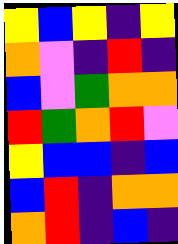[["yellow", "blue", "yellow", "indigo", "yellow"], ["orange", "violet", "indigo", "red", "indigo"], ["blue", "violet", "green", "orange", "orange"], ["red", "green", "orange", "red", "violet"], ["yellow", "blue", "blue", "indigo", "blue"], ["blue", "red", "indigo", "orange", "orange"], ["orange", "red", "indigo", "blue", "indigo"]]